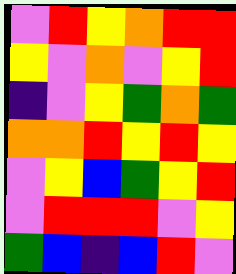[["violet", "red", "yellow", "orange", "red", "red"], ["yellow", "violet", "orange", "violet", "yellow", "red"], ["indigo", "violet", "yellow", "green", "orange", "green"], ["orange", "orange", "red", "yellow", "red", "yellow"], ["violet", "yellow", "blue", "green", "yellow", "red"], ["violet", "red", "red", "red", "violet", "yellow"], ["green", "blue", "indigo", "blue", "red", "violet"]]